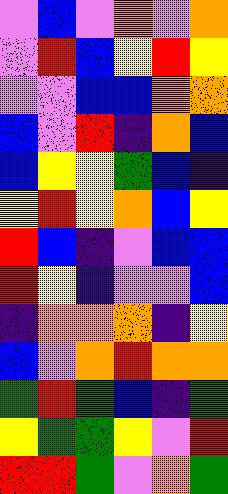[["violet", "blue", "violet", "orange", "violet", "orange"], ["violet", "red", "blue", "yellow", "red", "yellow"], ["violet", "violet", "blue", "blue", "orange", "orange"], ["blue", "violet", "red", "indigo", "orange", "blue"], ["blue", "yellow", "yellow", "green", "blue", "indigo"], ["yellow", "red", "yellow", "orange", "blue", "yellow"], ["red", "blue", "indigo", "violet", "blue", "blue"], ["red", "yellow", "indigo", "violet", "violet", "blue"], ["indigo", "orange", "orange", "orange", "indigo", "yellow"], ["blue", "violet", "orange", "red", "orange", "orange"], ["green", "red", "green", "blue", "indigo", "green"], ["yellow", "green", "green", "yellow", "violet", "red"], ["red", "red", "green", "violet", "orange", "green"]]